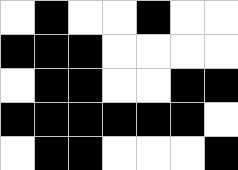[["white", "black", "white", "white", "black", "white", "white"], ["black", "black", "black", "white", "white", "white", "white"], ["white", "black", "black", "white", "white", "black", "black"], ["black", "black", "black", "black", "black", "black", "white"], ["white", "black", "black", "white", "white", "white", "black"]]